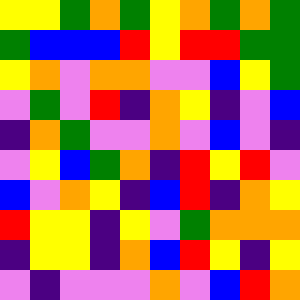[["yellow", "yellow", "green", "orange", "green", "yellow", "orange", "green", "orange", "green"], ["green", "blue", "blue", "blue", "red", "yellow", "red", "red", "green", "green"], ["yellow", "orange", "violet", "orange", "orange", "violet", "violet", "blue", "yellow", "green"], ["violet", "green", "violet", "red", "indigo", "orange", "yellow", "indigo", "violet", "blue"], ["indigo", "orange", "green", "violet", "violet", "orange", "violet", "blue", "violet", "indigo"], ["violet", "yellow", "blue", "green", "orange", "indigo", "red", "yellow", "red", "violet"], ["blue", "violet", "orange", "yellow", "indigo", "blue", "red", "indigo", "orange", "yellow"], ["red", "yellow", "yellow", "indigo", "yellow", "violet", "green", "orange", "orange", "orange"], ["indigo", "yellow", "yellow", "indigo", "orange", "blue", "red", "yellow", "indigo", "yellow"], ["violet", "indigo", "violet", "violet", "violet", "orange", "violet", "blue", "red", "orange"]]